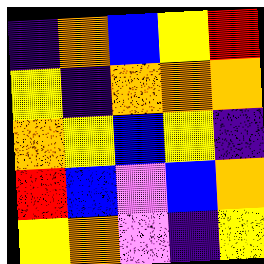[["indigo", "orange", "blue", "yellow", "red"], ["yellow", "indigo", "orange", "orange", "orange"], ["orange", "yellow", "blue", "yellow", "indigo"], ["red", "blue", "violet", "blue", "orange"], ["yellow", "orange", "violet", "indigo", "yellow"]]